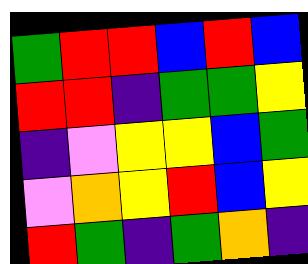[["green", "red", "red", "blue", "red", "blue"], ["red", "red", "indigo", "green", "green", "yellow"], ["indigo", "violet", "yellow", "yellow", "blue", "green"], ["violet", "orange", "yellow", "red", "blue", "yellow"], ["red", "green", "indigo", "green", "orange", "indigo"]]